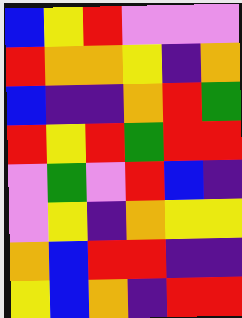[["blue", "yellow", "red", "violet", "violet", "violet"], ["red", "orange", "orange", "yellow", "indigo", "orange"], ["blue", "indigo", "indigo", "orange", "red", "green"], ["red", "yellow", "red", "green", "red", "red"], ["violet", "green", "violet", "red", "blue", "indigo"], ["violet", "yellow", "indigo", "orange", "yellow", "yellow"], ["orange", "blue", "red", "red", "indigo", "indigo"], ["yellow", "blue", "orange", "indigo", "red", "red"]]